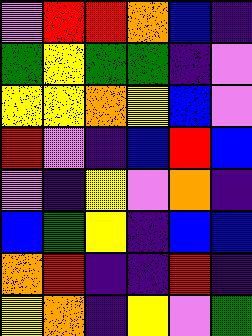[["violet", "red", "red", "orange", "blue", "indigo"], ["green", "yellow", "green", "green", "indigo", "violet"], ["yellow", "yellow", "orange", "yellow", "blue", "violet"], ["red", "violet", "indigo", "blue", "red", "blue"], ["violet", "indigo", "yellow", "violet", "orange", "indigo"], ["blue", "green", "yellow", "indigo", "blue", "blue"], ["orange", "red", "indigo", "indigo", "red", "indigo"], ["yellow", "orange", "indigo", "yellow", "violet", "green"]]